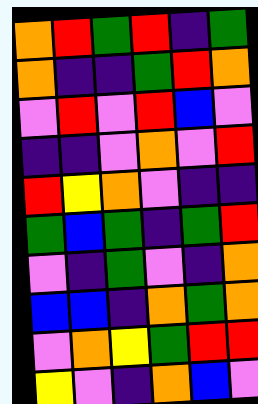[["orange", "red", "green", "red", "indigo", "green"], ["orange", "indigo", "indigo", "green", "red", "orange"], ["violet", "red", "violet", "red", "blue", "violet"], ["indigo", "indigo", "violet", "orange", "violet", "red"], ["red", "yellow", "orange", "violet", "indigo", "indigo"], ["green", "blue", "green", "indigo", "green", "red"], ["violet", "indigo", "green", "violet", "indigo", "orange"], ["blue", "blue", "indigo", "orange", "green", "orange"], ["violet", "orange", "yellow", "green", "red", "red"], ["yellow", "violet", "indigo", "orange", "blue", "violet"]]